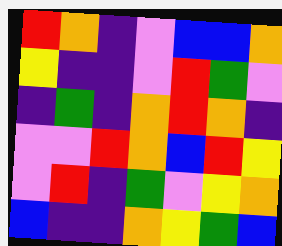[["red", "orange", "indigo", "violet", "blue", "blue", "orange"], ["yellow", "indigo", "indigo", "violet", "red", "green", "violet"], ["indigo", "green", "indigo", "orange", "red", "orange", "indigo"], ["violet", "violet", "red", "orange", "blue", "red", "yellow"], ["violet", "red", "indigo", "green", "violet", "yellow", "orange"], ["blue", "indigo", "indigo", "orange", "yellow", "green", "blue"]]